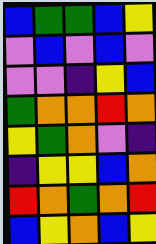[["blue", "green", "green", "blue", "yellow"], ["violet", "blue", "violet", "blue", "violet"], ["violet", "violet", "indigo", "yellow", "blue"], ["green", "orange", "orange", "red", "orange"], ["yellow", "green", "orange", "violet", "indigo"], ["indigo", "yellow", "yellow", "blue", "orange"], ["red", "orange", "green", "orange", "red"], ["blue", "yellow", "orange", "blue", "yellow"]]